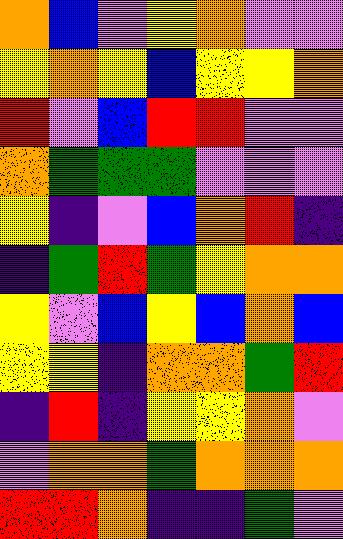[["orange", "blue", "violet", "yellow", "orange", "violet", "violet"], ["yellow", "orange", "yellow", "blue", "yellow", "yellow", "orange"], ["red", "violet", "blue", "red", "red", "violet", "violet"], ["orange", "green", "green", "green", "violet", "violet", "violet"], ["yellow", "indigo", "violet", "blue", "orange", "red", "indigo"], ["indigo", "green", "red", "green", "yellow", "orange", "orange"], ["yellow", "violet", "blue", "yellow", "blue", "orange", "blue"], ["yellow", "yellow", "indigo", "orange", "orange", "green", "red"], ["indigo", "red", "indigo", "yellow", "yellow", "orange", "violet"], ["violet", "orange", "orange", "green", "orange", "orange", "orange"], ["red", "red", "orange", "indigo", "indigo", "green", "violet"]]